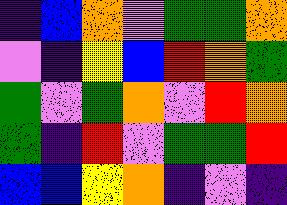[["indigo", "blue", "orange", "violet", "green", "green", "orange"], ["violet", "indigo", "yellow", "blue", "red", "orange", "green"], ["green", "violet", "green", "orange", "violet", "red", "orange"], ["green", "indigo", "red", "violet", "green", "green", "red"], ["blue", "blue", "yellow", "orange", "indigo", "violet", "indigo"]]